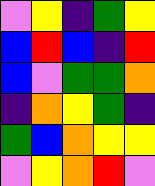[["violet", "yellow", "indigo", "green", "yellow"], ["blue", "red", "blue", "indigo", "red"], ["blue", "violet", "green", "green", "orange"], ["indigo", "orange", "yellow", "green", "indigo"], ["green", "blue", "orange", "yellow", "yellow"], ["violet", "yellow", "orange", "red", "violet"]]